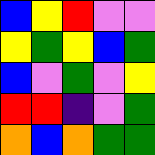[["blue", "yellow", "red", "violet", "violet"], ["yellow", "green", "yellow", "blue", "green"], ["blue", "violet", "green", "violet", "yellow"], ["red", "red", "indigo", "violet", "green"], ["orange", "blue", "orange", "green", "green"]]